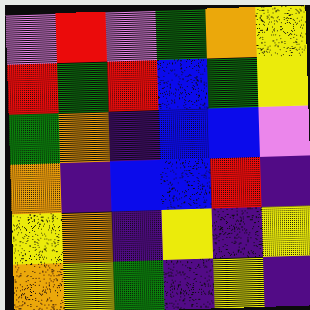[["violet", "red", "violet", "green", "orange", "yellow"], ["red", "green", "red", "blue", "green", "yellow"], ["green", "orange", "indigo", "blue", "blue", "violet"], ["orange", "indigo", "blue", "blue", "red", "indigo"], ["yellow", "orange", "indigo", "yellow", "indigo", "yellow"], ["orange", "yellow", "green", "indigo", "yellow", "indigo"]]